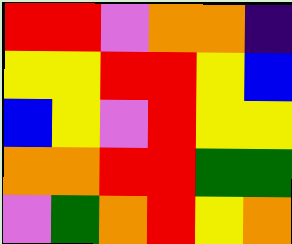[["red", "red", "violet", "orange", "orange", "indigo"], ["yellow", "yellow", "red", "red", "yellow", "blue"], ["blue", "yellow", "violet", "red", "yellow", "yellow"], ["orange", "orange", "red", "red", "green", "green"], ["violet", "green", "orange", "red", "yellow", "orange"]]